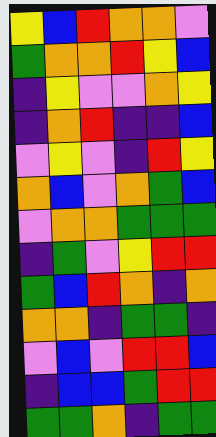[["yellow", "blue", "red", "orange", "orange", "violet"], ["green", "orange", "orange", "red", "yellow", "blue"], ["indigo", "yellow", "violet", "violet", "orange", "yellow"], ["indigo", "orange", "red", "indigo", "indigo", "blue"], ["violet", "yellow", "violet", "indigo", "red", "yellow"], ["orange", "blue", "violet", "orange", "green", "blue"], ["violet", "orange", "orange", "green", "green", "green"], ["indigo", "green", "violet", "yellow", "red", "red"], ["green", "blue", "red", "orange", "indigo", "orange"], ["orange", "orange", "indigo", "green", "green", "indigo"], ["violet", "blue", "violet", "red", "red", "blue"], ["indigo", "blue", "blue", "green", "red", "red"], ["green", "green", "orange", "indigo", "green", "green"]]